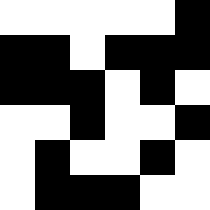[["white", "white", "white", "white", "white", "black"], ["black", "black", "white", "black", "black", "black"], ["black", "black", "black", "white", "black", "white"], ["white", "white", "black", "white", "white", "black"], ["white", "black", "white", "white", "black", "white"], ["white", "black", "black", "black", "white", "white"]]